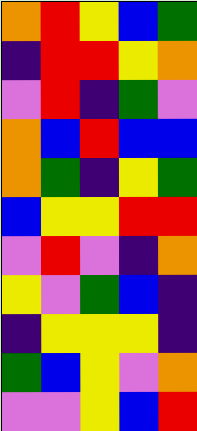[["orange", "red", "yellow", "blue", "green"], ["indigo", "red", "red", "yellow", "orange"], ["violet", "red", "indigo", "green", "violet"], ["orange", "blue", "red", "blue", "blue"], ["orange", "green", "indigo", "yellow", "green"], ["blue", "yellow", "yellow", "red", "red"], ["violet", "red", "violet", "indigo", "orange"], ["yellow", "violet", "green", "blue", "indigo"], ["indigo", "yellow", "yellow", "yellow", "indigo"], ["green", "blue", "yellow", "violet", "orange"], ["violet", "violet", "yellow", "blue", "red"]]